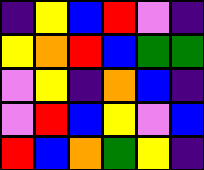[["indigo", "yellow", "blue", "red", "violet", "indigo"], ["yellow", "orange", "red", "blue", "green", "green"], ["violet", "yellow", "indigo", "orange", "blue", "indigo"], ["violet", "red", "blue", "yellow", "violet", "blue"], ["red", "blue", "orange", "green", "yellow", "indigo"]]